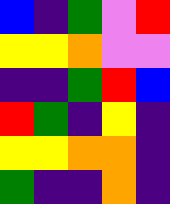[["blue", "indigo", "green", "violet", "red"], ["yellow", "yellow", "orange", "violet", "violet"], ["indigo", "indigo", "green", "red", "blue"], ["red", "green", "indigo", "yellow", "indigo"], ["yellow", "yellow", "orange", "orange", "indigo"], ["green", "indigo", "indigo", "orange", "indigo"]]